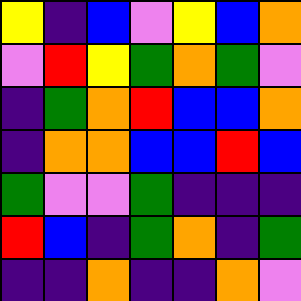[["yellow", "indigo", "blue", "violet", "yellow", "blue", "orange"], ["violet", "red", "yellow", "green", "orange", "green", "violet"], ["indigo", "green", "orange", "red", "blue", "blue", "orange"], ["indigo", "orange", "orange", "blue", "blue", "red", "blue"], ["green", "violet", "violet", "green", "indigo", "indigo", "indigo"], ["red", "blue", "indigo", "green", "orange", "indigo", "green"], ["indigo", "indigo", "orange", "indigo", "indigo", "orange", "violet"]]